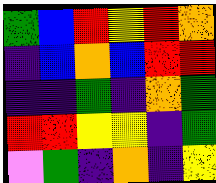[["green", "blue", "red", "yellow", "red", "orange"], ["indigo", "blue", "orange", "blue", "red", "red"], ["indigo", "indigo", "green", "indigo", "orange", "green"], ["red", "red", "yellow", "yellow", "indigo", "green"], ["violet", "green", "indigo", "orange", "indigo", "yellow"]]